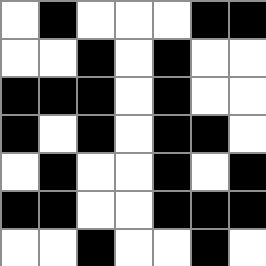[["white", "black", "white", "white", "white", "black", "black"], ["white", "white", "black", "white", "black", "white", "white"], ["black", "black", "black", "white", "black", "white", "white"], ["black", "white", "black", "white", "black", "black", "white"], ["white", "black", "white", "white", "black", "white", "black"], ["black", "black", "white", "white", "black", "black", "black"], ["white", "white", "black", "white", "white", "black", "white"]]